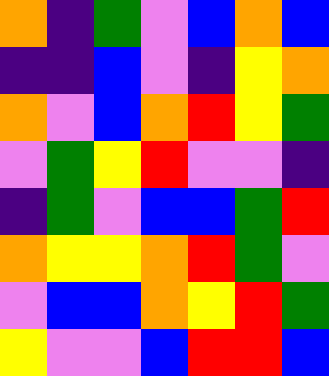[["orange", "indigo", "green", "violet", "blue", "orange", "blue"], ["indigo", "indigo", "blue", "violet", "indigo", "yellow", "orange"], ["orange", "violet", "blue", "orange", "red", "yellow", "green"], ["violet", "green", "yellow", "red", "violet", "violet", "indigo"], ["indigo", "green", "violet", "blue", "blue", "green", "red"], ["orange", "yellow", "yellow", "orange", "red", "green", "violet"], ["violet", "blue", "blue", "orange", "yellow", "red", "green"], ["yellow", "violet", "violet", "blue", "red", "red", "blue"]]